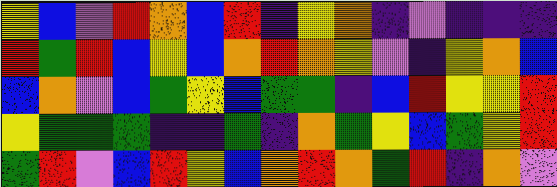[["yellow", "blue", "violet", "red", "orange", "blue", "red", "indigo", "yellow", "orange", "indigo", "violet", "indigo", "indigo", "indigo"], ["red", "green", "red", "blue", "yellow", "blue", "orange", "red", "orange", "yellow", "violet", "indigo", "yellow", "orange", "blue"], ["blue", "orange", "violet", "blue", "green", "yellow", "blue", "green", "green", "indigo", "blue", "red", "yellow", "yellow", "red"], ["yellow", "green", "green", "green", "indigo", "indigo", "green", "indigo", "orange", "green", "yellow", "blue", "green", "yellow", "red"], ["green", "red", "violet", "blue", "red", "yellow", "blue", "orange", "red", "orange", "green", "red", "indigo", "orange", "violet"]]